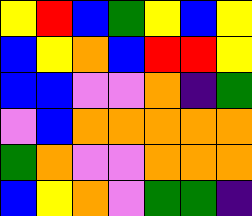[["yellow", "red", "blue", "green", "yellow", "blue", "yellow"], ["blue", "yellow", "orange", "blue", "red", "red", "yellow"], ["blue", "blue", "violet", "violet", "orange", "indigo", "green"], ["violet", "blue", "orange", "orange", "orange", "orange", "orange"], ["green", "orange", "violet", "violet", "orange", "orange", "orange"], ["blue", "yellow", "orange", "violet", "green", "green", "indigo"]]